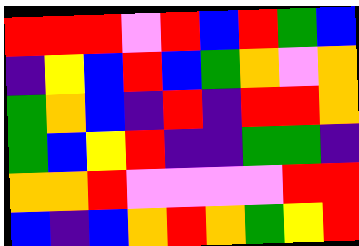[["red", "red", "red", "violet", "red", "blue", "red", "green", "blue"], ["indigo", "yellow", "blue", "red", "blue", "green", "orange", "violet", "orange"], ["green", "orange", "blue", "indigo", "red", "indigo", "red", "red", "orange"], ["green", "blue", "yellow", "red", "indigo", "indigo", "green", "green", "indigo"], ["orange", "orange", "red", "violet", "violet", "violet", "violet", "red", "red"], ["blue", "indigo", "blue", "orange", "red", "orange", "green", "yellow", "red"]]